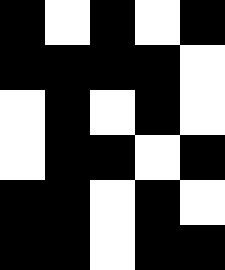[["black", "white", "black", "white", "black"], ["black", "black", "black", "black", "white"], ["white", "black", "white", "black", "white"], ["white", "black", "black", "white", "black"], ["black", "black", "white", "black", "white"], ["black", "black", "white", "black", "black"]]